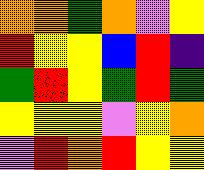[["orange", "orange", "green", "orange", "violet", "yellow"], ["red", "yellow", "yellow", "blue", "red", "indigo"], ["green", "red", "yellow", "green", "red", "green"], ["yellow", "yellow", "yellow", "violet", "yellow", "orange"], ["violet", "red", "orange", "red", "yellow", "yellow"]]